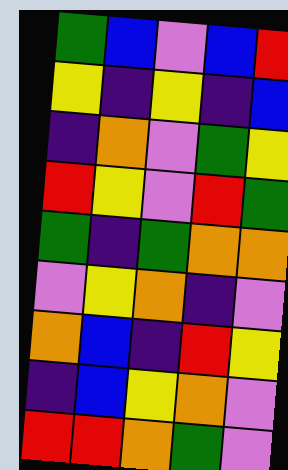[["green", "blue", "violet", "blue", "red"], ["yellow", "indigo", "yellow", "indigo", "blue"], ["indigo", "orange", "violet", "green", "yellow"], ["red", "yellow", "violet", "red", "green"], ["green", "indigo", "green", "orange", "orange"], ["violet", "yellow", "orange", "indigo", "violet"], ["orange", "blue", "indigo", "red", "yellow"], ["indigo", "blue", "yellow", "orange", "violet"], ["red", "red", "orange", "green", "violet"]]